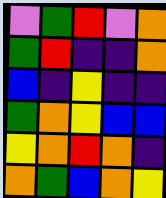[["violet", "green", "red", "violet", "orange"], ["green", "red", "indigo", "indigo", "orange"], ["blue", "indigo", "yellow", "indigo", "indigo"], ["green", "orange", "yellow", "blue", "blue"], ["yellow", "orange", "red", "orange", "indigo"], ["orange", "green", "blue", "orange", "yellow"]]